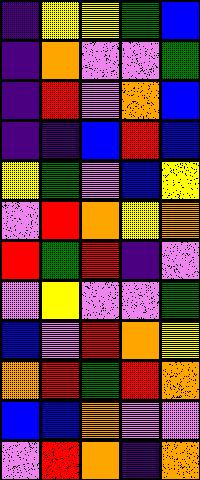[["indigo", "yellow", "yellow", "green", "blue"], ["indigo", "orange", "violet", "violet", "green"], ["indigo", "red", "violet", "orange", "blue"], ["indigo", "indigo", "blue", "red", "blue"], ["yellow", "green", "violet", "blue", "yellow"], ["violet", "red", "orange", "yellow", "orange"], ["red", "green", "red", "indigo", "violet"], ["violet", "yellow", "violet", "violet", "green"], ["blue", "violet", "red", "orange", "yellow"], ["orange", "red", "green", "red", "orange"], ["blue", "blue", "orange", "violet", "violet"], ["violet", "red", "orange", "indigo", "orange"]]